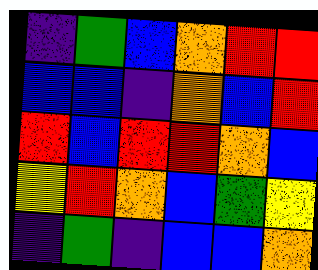[["indigo", "green", "blue", "orange", "red", "red"], ["blue", "blue", "indigo", "orange", "blue", "red"], ["red", "blue", "red", "red", "orange", "blue"], ["yellow", "red", "orange", "blue", "green", "yellow"], ["indigo", "green", "indigo", "blue", "blue", "orange"]]